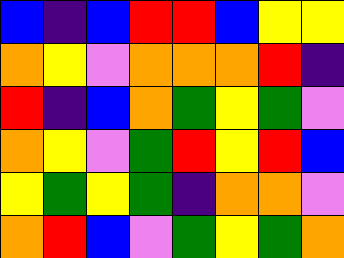[["blue", "indigo", "blue", "red", "red", "blue", "yellow", "yellow"], ["orange", "yellow", "violet", "orange", "orange", "orange", "red", "indigo"], ["red", "indigo", "blue", "orange", "green", "yellow", "green", "violet"], ["orange", "yellow", "violet", "green", "red", "yellow", "red", "blue"], ["yellow", "green", "yellow", "green", "indigo", "orange", "orange", "violet"], ["orange", "red", "blue", "violet", "green", "yellow", "green", "orange"]]